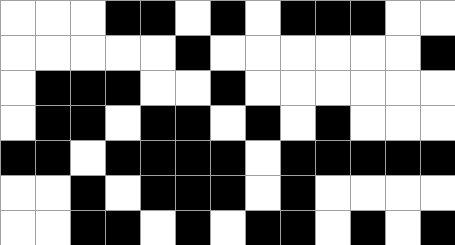[["white", "white", "white", "black", "black", "white", "black", "white", "black", "black", "black", "white", "white"], ["white", "white", "white", "white", "white", "black", "white", "white", "white", "white", "white", "white", "black"], ["white", "black", "black", "black", "white", "white", "black", "white", "white", "white", "white", "white", "white"], ["white", "black", "black", "white", "black", "black", "white", "black", "white", "black", "white", "white", "white"], ["black", "black", "white", "black", "black", "black", "black", "white", "black", "black", "black", "black", "black"], ["white", "white", "black", "white", "black", "black", "black", "white", "black", "white", "white", "white", "white"], ["white", "white", "black", "black", "white", "black", "white", "black", "black", "white", "black", "white", "black"]]